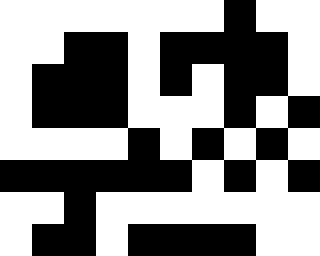[["white", "white", "white", "white", "white", "white", "white", "black", "white", "white"], ["white", "white", "black", "black", "white", "black", "black", "black", "black", "white"], ["white", "black", "black", "black", "white", "black", "white", "black", "black", "white"], ["white", "black", "black", "black", "white", "white", "white", "black", "white", "black"], ["white", "white", "white", "white", "black", "white", "black", "white", "black", "white"], ["black", "black", "black", "black", "black", "black", "white", "black", "white", "black"], ["white", "white", "black", "white", "white", "white", "white", "white", "white", "white"], ["white", "black", "black", "white", "black", "black", "black", "black", "white", "white"]]